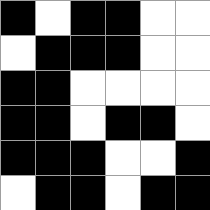[["black", "white", "black", "black", "white", "white"], ["white", "black", "black", "black", "white", "white"], ["black", "black", "white", "white", "white", "white"], ["black", "black", "white", "black", "black", "white"], ["black", "black", "black", "white", "white", "black"], ["white", "black", "black", "white", "black", "black"]]